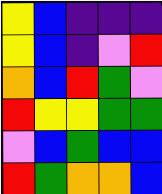[["yellow", "blue", "indigo", "indigo", "indigo"], ["yellow", "blue", "indigo", "violet", "red"], ["orange", "blue", "red", "green", "violet"], ["red", "yellow", "yellow", "green", "green"], ["violet", "blue", "green", "blue", "blue"], ["red", "green", "orange", "orange", "blue"]]